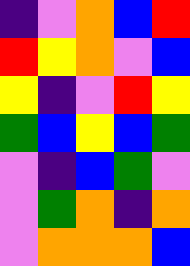[["indigo", "violet", "orange", "blue", "red"], ["red", "yellow", "orange", "violet", "blue"], ["yellow", "indigo", "violet", "red", "yellow"], ["green", "blue", "yellow", "blue", "green"], ["violet", "indigo", "blue", "green", "violet"], ["violet", "green", "orange", "indigo", "orange"], ["violet", "orange", "orange", "orange", "blue"]]